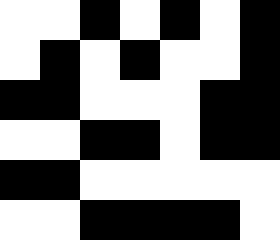[["white", "white", "black", "white", "black", "white", "black"], ["white", "black", "white", "black", "white", "white", "black"], ["black", "black", "white", "white", "white", "black", "black"], ["white", "white", "black", "black", "white", "black", "black"], ["black", "black", "white", "white", "white", "white", "white"], ["white", "white", "black", "black", "black", "black", "white"]]